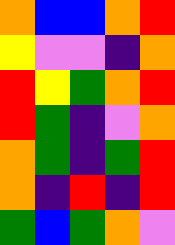[["orange", "blue", "blue", "orange", "red"], ["yellow", "violet", "violet", "indigo", "orange"], ["red", "yellow", "green", "orange", "red"], ["red", "green", "indigo", "violet", "orange"], ["orange", "green", "indigo", "green", "red"], ["orange", "indigo", "red", "indigo", "red"], ["green", "blue", "green", "orange", "violet"]]